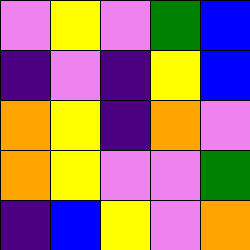[["violet", "yellow", "violet", "green", "blue"], ["indigo", "violet", "indigo", "yellow", "blue"], ["orange", "yellow", "indigo", "orange", "violet"], ["orange", "yellow", "violet", "violet", "green"], ["indigo", "blue", "yellow", "violet", "orange"]]